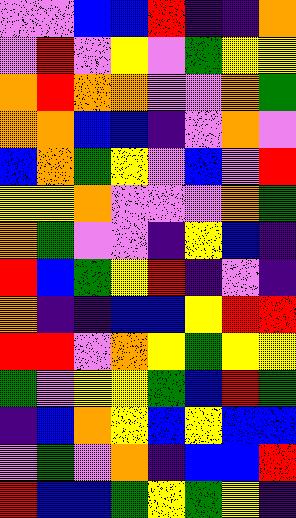[["violet", "violet", "blue", "blue", "red", "indigo", "indigo", "orange"], ["violet", "red", "violet", "yellow", "violet", "green", "yellow", "yellow"], ["orange", "red", "orange", "orange", "violet", "violet", "orange", "green"], ["orange", "orange", "blue", "blue", "indigo", "violet", "orange", "violet"], ["blue", "orange", "green", "yellow", "violet", "blue", "violet", "red"], ["yellow", "yellow", "orange", "violet", "violet", "violet", "orange", "green"], ["orange", "green", "violet", "violet", "indigo", "yellow", "blue", "indigo"], ["red", "blue", "green", "yellow", "red", "indigo", "violet", "indigo"], ["orange", "indigo", "indigo", "blue", "blue", "yellow", "red", "red"], ["red", "red", "violet", "orange", "yellow", "green", "yellow", "yellow"], ["green", "violet", "yellow", "yellow", "green", "blue", "red", "green"], ["indigo", "blue", "orange", "yellow", "blue", "yellow", "blue", "blue"], ["violet", "green", "violet", "orange", "indigo", "blue", "blue", "red"], ["red", "blue", "blue", "green", "yellow", "green", "yellow", "indigo"]]